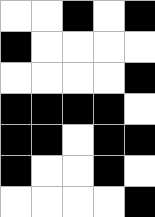[["white", "white", "black", "white", "black"], ["black", "white", "white", "white", "white"], ["white", "white", "white", "white", "black"], ["black", "black", "black", "black", "white"], ["black", "black", "white", "black", "black"], ["black", "white", "white", "black", "white"], ["white", "white", "white", "white", "black"]]